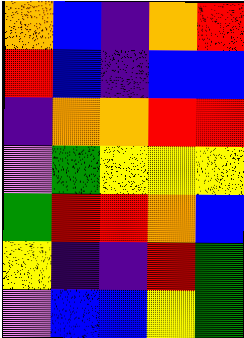[["orange", "blue", "indigo", "orange", "red"], ["red", "blue", "indigo", "blue", "blue"], ["indigo", "orange", "orange", "red", "red"], ["violet", "green", "yellow", "yellow", "yellow"], ["green", "red", "red", "orange", "blue"], ["yellow", "indigo", "indigo", "red", "green"], ["violet", "blue", "blue", "yellow", "green"]]